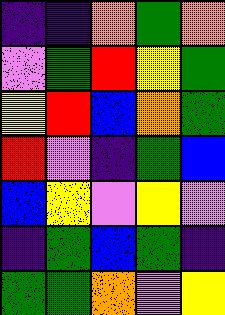[["indigo", "indigo", "orange", "green", "orange"], ["violet", "green", "red", "yellow", "green"], ["yellow", "red", "blue", "orange", "green"], ["red", "violet", "indigo", "green", "blue"], ["blue", "yellow", "violet", "yellow", "violet"], ["indigo", "green", "blue", "green", "indigo"], ["green", "green", "orange", "violet", "yellow"]]